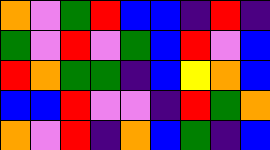[["orange", "violet", "green", "red", "blue", "blue", "indigo", "red", "indigo"], ["green", "violet", "red", "violet", "green", "blue", "red", "violet", "blue"], ["red", "orange", "green", "green", "indigo", "blue", "yellow", "orange", "blue"], ["blue", "blue", "red", "violet", "violet", "indigo", "red", "green", "orange"], ["orange", "violet", "red", "indigo", "orange", "blue", "green", "indigo", "blue"]]